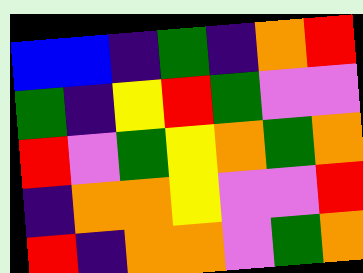[["blue", "blue", "indigo", "green", "indigo", "orange", "red"], ["green", "indigo", "yellow", "red", "green", "violet", "violet"], ["red", "violet", "green", "yellow", "orange", "green", "orange"], ["indigo", "orange", "orange", "yellow", "violet", "violet", "red"], ["red", "indigo", "orange", "orange", "violet", "green", "orange"]]